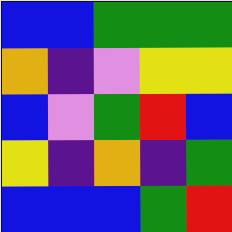[["blue", "blue", "green", "green", "green"], ["orange", "indigo", "violet", "yellow", "yellow"], ["blue", "violet", "green", "red", "blue"], ["yellow", "indigo", "orange", "indigo", "green"], ["blue", "blue", "blue", "green", "red"]]